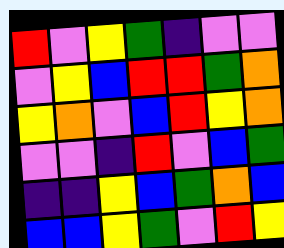[["red", "violet", "yellow", "green", "indigo", "violet", "violet"], ["violet", "yellow", "blue", "red", "red", "green", "orange"], ["yellow", "orange", "violet", "blue", "red", "yellow", "orange"], ["violet", "violet", "indigo", "red", "violet", "blue", "green"], ["indigo", "indigo", "yellow", "blue", "green", "orange", "blue"], ["blue", "blue", "yellow", "green", "violet", "red", "yellow"]]